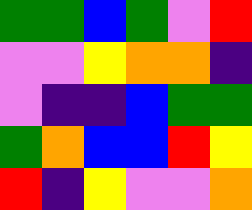[["green", "green", "blue", "green", "violet", "red"], ["violet", "violet", "yellow", "orange", "orange", "indigo"], ["violet", "indigo", "indigo", "blue", "green", "green"], ["green", "orange", "blue", "blue", "red", "yellow"], ["red", "indigo", "yellow", "violet", "violet", "orange"]]